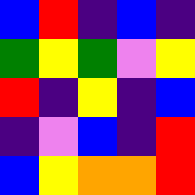[["blue", "red", "indigo", "blue", "indigo"], ["green", "yellow", "green", "violet", "yellow"], ["red", "indigo", "yellow", "indigo", "blue"], ["indigo", "violet", "blue", "indigo", "red"], ["blue", "yellow", "orange", "orange", "red"]]